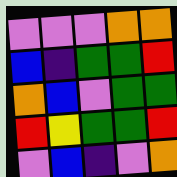[["violet", "violet", "violet", "orange", "orange"], ["blue", "indigo", "green", "green", "red"], ["orange", "blue", "violet", "green", "green"], ["red", "yellow", "green", "green", "red"], ["violet", "blue", "indigo", "violet", "orange"]]